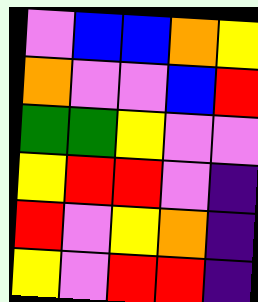[["violet", "blue", "blue", "orange", "yellow"], ["orange", "violet", "violet", "blue", "red"], ["green", "green", "yellow", "violet", "violet"], ["yellow", "red", "red", "violet", "indigo"], ["red", "violet", "yellow", "orange", "indigo"], ["yellow", "violet", "red", "red", "indigo"]]